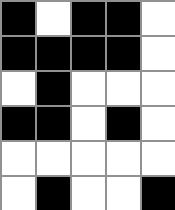[["black", "white", "black", "black", "white"], ["black", "black", "black", "black", "white"], ["white", "black", "white", "white", "white"], ["black", "black", "white", "black", "white"], ["white", "white", "white", "white", "white"], ["white", "black", "white", "white", "black"]]